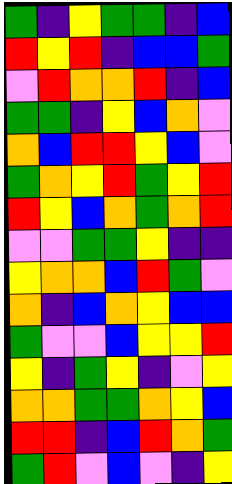[["green", "indigo", "yellow", "green", "green", "indigo", "blue"], ["red", "yellow", "red", "indigo", "blue", "blue", "green"], ["violet", "red", "orange", "orange", "red", "indigo", "blue"], ["green", "green", "indigo", "yellow", "blue", "orange", "violet"], ["orange", "blue", "red", "red", "yellow", "blue", "violet"], ["green", "orange", "yellow", "red", "green", "yellow", "red"], ["red", "yellow", "blue", "orange", "green", "orange", "red"], ["violet", "violet", "green", "green", "yellow", "indigo", "indigo"], ["yellow", "orange", "orange", "blue", "red", "green", "violet"], ["orange", "indigo", "blue", "orange", "yellow", "blue", "blue"], ["green", "violet", "violet", "blue", "yellow", "yellow", "red"], ["yellow", "indigo", "green", "yellow", "indigo", "violet", "yellow"], ["orange", "orange", "green", "green", "orange", "yellow", "blue"], ["red", "red", "indigo", "blue", "red", "orange", "green"], ["green", "red", "violet", "blue", "violet", "indigo", "yellow"]]